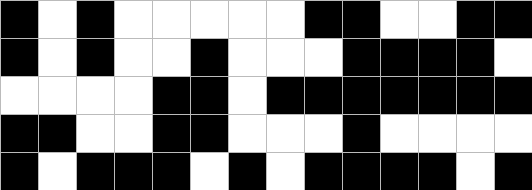[["black", "white", "black", "white", "white", "white", "white", "white", "black", "black", "white", "white", "black", "black"], ["black", "white", "black", "white", "white", "black", "white", "white", "white", "black", "black", "black", "black", "white"], ["white", "white", "white", "white", "black", "black", "white", "black", "black", "black", "black", "black", "black", "black"], ["black", "black", "white", "white", "black", "black", "white", "white", "white", "black", "white", "white", "white", "white"], ["black", "white", "black", "black", "black", "white", "black", "white", "black", "black", "black", "black", "white", "black"]]